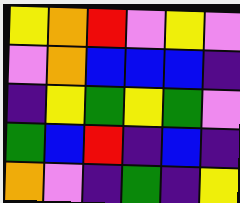[["yellow", "orange", "red", "violet", "yellow", "violet"], ["violet", "orange", "blue", "blue", "blue", "indigo"], ["indigo", "yellow", "green", "yellow", "green", "violet"], ["green", "blue", "red", "indigo", "blue", "indigo"], ["orange", "violet", "indigo", "green", "indigo", "yellow"]]